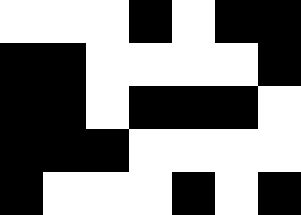[["white", "white", "white", "black", "white", "black", "black"], ["black", "black", "white", "white", "white", "white", "black"], ["black", "black", "white", "black", "black", "black", "white"], ["black", "black", "black", "white", "white", "white", "white"], ["black", "white", "white", "white", "black", "white", "black"]]